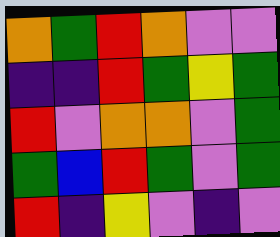[["orange", "green", "red", "orange", "violet", "violet"], ["indigo", "indigo", "red", "green", "yellow", "green"], ["red", "violet", "orange", "orange", "violet", "green"], ["green", "blue", "red", "green", "violet", "green"], ["red", "indigo", "yellow", "violet", "indigo", "violet"]]